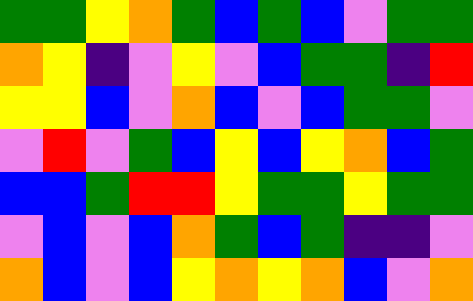[["green", "green", "yellow", "orange", "green", "blue", "green", "blue", "violet", "green", "green"], ["orange", "yellow", "indigo", "violet", "yellow", "violet", "blue", "green", "green", "indigo", "red"], ["yellow", "yellow", "blue", "violet", "orange", "blue", "violet", "blue", "green", "green", "violet"], ["violet", "red", "violet", "green", "blue", "yellow", "blue", "yellow", "orange", "blue", "green"], ["blue", "blue", "green", "red", "red", "yellow", "green", "green", "yellow", "green", "green"], ["violet", "blue", "violet", "blue", "orange", "green", "blue", "green", "indigo", "indigo", "violet"], ["orange", "blue", "violet", "blue", "yellow", "orange", "yellow", "orange", "blue", "violet", "orange"]]